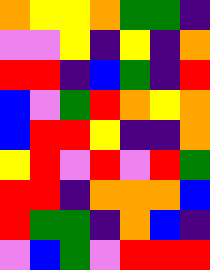[["orange", "yellow", "yellow", "orange", "green", "green", "indigo"], ["violet", "violet", "yellow", "indigo", "yellow", "indigo", "orange"], ["red", "red", "indigo", "blue", "green", "indigo", "red"], ["blue", "violet", "green", "red", "orange", "yellow", "orange"], ["blue", "red", "red", "yellow", "indigo", "indigo", "orange"], ["yellow", "red", "violet", "red", "violet", "red", "green"], ["red", "red", "indigo", "orange", "orange", "orange", "blue"], ["red", "green", "green", "indigo", "orange", "blue", "indigo"], ["violet", "blue", "green", "violet", "red", "red", "red"]]